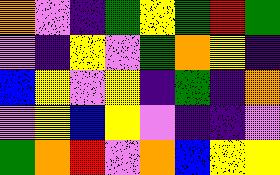[["orange", "violet", "indigo", "green", "yellow", "green", "red", "green"], ["violet", "indigo", "yellow", "violet", "green", "orange", "yellow", "indigo"], ["blue", "yellow", "violet", "yellow", "indigo", "green", "indigo", "orange"], ["violet", "yellow", "blue", "yellow", "violet", "indigo", "indigo", "violet"], ["green", "orange", "red", "violet", "orange", "blue", "yellow", "yellow"]]